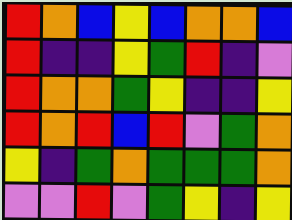[["red", "orange", "blue", "yellow", "blue", "orange", "orange", "blue"], ["red", "indigo", "indigo", "yellow", "green", "red", "indigo", "violet"], ["red", "orange", "orange", "green", "yellow", "indigo", "indigo", "yellow"], ["red", "orange", "red", "blue", "red", "violet", "green", "orange"], ["yellow", "indigo", "green", "orange", "green", "green", "green", "orange"], ["violet", "violet", "red", "violet", "green", "yellow", "indigo", "yellow"]]